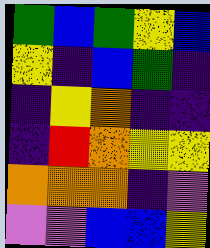[["green", "blue", "green", "yellow", "blue"], ["yellow", "indigo", "blue", "green", "indigo"], ["indigo", "yellow", "orange", "indigo", "indigo"], ["indigo", "red", "orange", "yellow", "yellow"], ["orange", "orange", "orange", "indigo", "violet"], ["violet", "violet", "blue", "blue", "yellow"]]